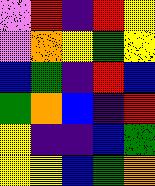[["violet", "red", "indigo", "red", "yellow"], ["violet", "orange", "yellow", "green", "yellow"], ["blue", "green", "indigo", "red", "blue"], ["green", "orange", "blue", "indigo", "red"], ["yellow", "indigo", "indigo", "blue", "green"], ["yellow", "yellow", "blue", "green", "orange"]]